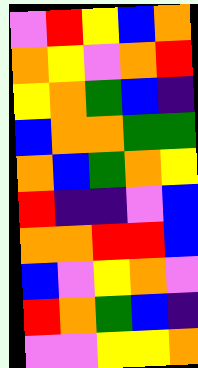[["violet", "red", "yellow", "blue", "orange"], ["orange", "yellow", "violet", "orange", "red"], ["yellow", "orange", "green", "blue", "indigo"], ["blue", "orange", "orange", "green", "green"], ["orange", "blue", "green", "orange", "yellow"], ["red", "indigo", "indigo", "violet", "blue"], ["orange", "orange", "red", "red", "blue"], ["blue", "violet", "yellow", "orange", "violet"], ["red", "orange", "green", "blue", "indigo"], ["violet", "violet", "yellow", "yellow", "orange"]]